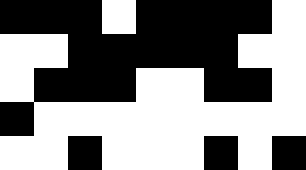[["black", "black", "black", "white", "black", "black", "black", "black", "white"], ["white", "white", "black", "black", "black", "black", "black", "white", "white"], ["white", "black", "black", "black", "white", "white", "black", "black", "white"], ["black", "white", "white", "white", "white", "white", "white", "white", "white"], ["white", "white", "black", "white", "white", "white", "black", "white", "black"]]